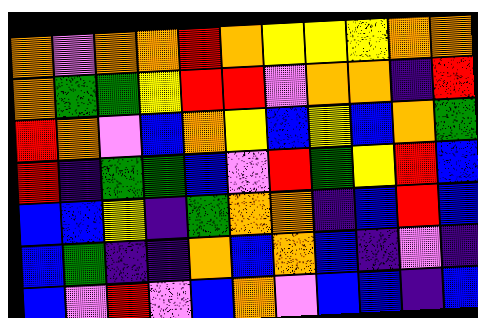[["orange", "violet", "orange", "orange", "red", "orange", "yellow", "yellow", "yellow", "orange", "orange"], ["orange", "green", "green", "yellow", "red", "red", "violet", "orange", "orange", "indigo", "red"], ["red", "orange", "violet", "blue", "orange", "yellow", "blue", "yellow", "blue", "orange", "green"], ["red", "indigo", "green", "green", "blue", "violet", "red", "green", "yellow", "red", "blue"], ["blue", "blue", "yellow", "indigo", "green", "orange", "orange", "indigo", "blue", "red", "blue"], ["blue", "green", "indigo", "indigo", "orange", "blue", "orange", "blue", "indigo", "violet", "indigo"], ["blue", "violet", "red", "violet", "blue", "orange", "violet", "blue", "blue", "indigo", "blue"]]